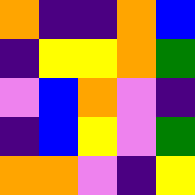[["orange", "indigo", "indigo", "orange", "blue"], ["indigo", "yellow", "yellow", "orange", "green"], ["violet", "blue", "orange", "violet", "indigo"], ["indigo", "blue", "yellow", "violet", "green"], ["orange", "orange", "violet", "indigo", "yellow"]]